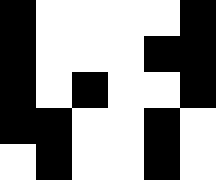[["black", "white", "white", "white", "white", "black"], ["black", "white", "white", "white", "black", "black"], ["black", "white", "black", "white", "white", "black"], ["black", "black", "white", "white", "black", "white"], ["white", "black", "white", "white", "black", "white"]]